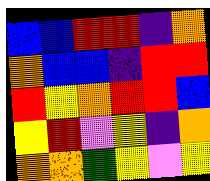[["blue", "blue", "red", "red", "indigo", "orange"], ["orange", "blue", "blue", "indigo", "red", "red"], ["red", "yellow", "orange", "red", "red", "blue"], ["yellow", "red", "violet", "yellow", "indigo", "orange"], ["orange", "orange", "green", "yellow", "violet", "yellow"]]